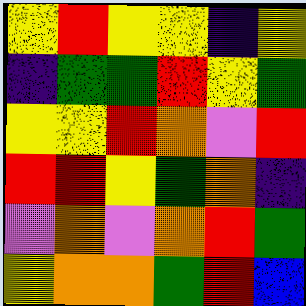[["yellow", "red", "yellow", "yellow", "indigo", "yellow"], ["indigo", "green", "green", "red", "yellow", "green"], ["yellow", "yellow", "red", "orange", "violet", "red"], ["red", "red", "yellow", "green", "orange", "indigo"], ["violet", "orange", "violet", "orange", "red", "green"], ["yellow", "orange", "orange", "green", "red", "blue"]]